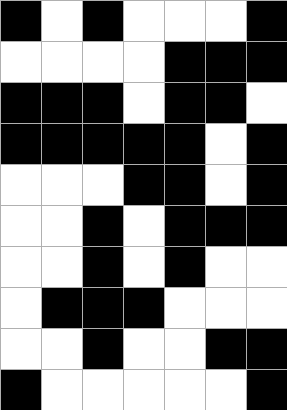[["black", "white", "black", "white", "white", "white", "black"], ["white", "white", "white", "white", "black", "black", "black"], ["black", "black", "black", "white", "black", "black", "white"], ["black", "black", "black", "black", "black", "white", "black"], ["white", "white", "white", "black", "black", "white", "black"], ["white", "white", "black", "white", "black", "black", "black"], ["white", "white", "black", "white", "black", "white", "white"], ["white", "black", "black", "black", "white", "white", "white"], ["white", "white", "black", "white", "white", "black", "black"], ["black", "white", "white", "white", "white", "white", "black"]]